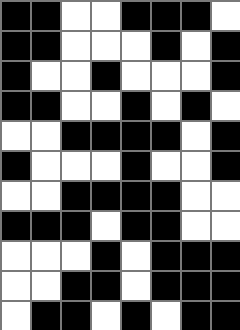[["black", "black", "white", "white", "black", "black", "black", "white"], ["black", "black", "white", "white", "white", "black", "white", "black"], ["black", "white", "white", "black", "white", "white", "white", "black"], ["black", "black", "white", "white", "black", "white", "black", "white"], ["white", "white", "black", "black", "black", "black", "white", "black"], ["black", "white", "white", "white", "black", "white", "white", "black"], ["white", "white", "black", "black", "black", "black", "white", "white"], ["black", "black", "black", "white", "black", "black", "white", "white"], ["white", "white", "white", "black", "white", "black", "black", "black"], ["white", "white", "black", "black", "white", "black", "black", "black"], ["white", "black", "black", "white", "black", "white", "black", "black"]]